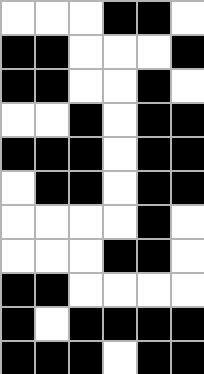[["white", "white", "white", "black", "black", "white"], ["black", "black", "white", "white", "white", "black"], ["black", "black", "white", "white", "black", "white"], ["white", "white", "black", "white", "black", "black"], ["black", "black", "black", "white", "black", "black"], ["white", "black", "black", "white", "black", "black"], ["white", "white", "white", "white", "black", "white"], ["white", "white", "white", "black", "black", "white"], ["black", "black", "white", "white", "white", "white"], ["black", "white", "black", "black", "black", "black"], ["black", "black", "black", "white", "black", "black"]]